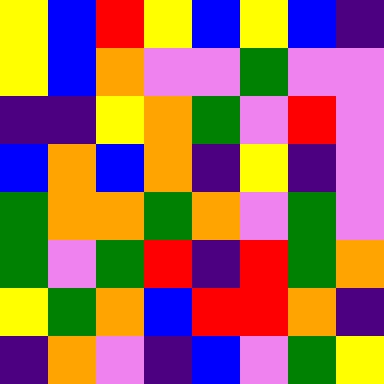[["yellow", "blue", "red", "yellow", "blue", "yellow", "blue", "indigo"], ["yellow", "blue", "orange", "violet", "violet", "green", "violet", "violet"], ["indigo", "indigo", "yellow", "orange", "green", "violet", "red", "violet"], ["blue", "orange", "blue", "orange", "indigo", "yellow", "indigo", "violet"], ["green", "orange", "orange", "green", "orange", "violet", "green", "violet"], ["green", "violet", "green", "red", "indigo", "red", "green", "orange"], ["yellow", "green", "orange", "blue", "red", "red", "orange", "indigo"], ["indigo", "orange", "violet", "indigo", "blue", "violet", "green", "yellow"]]